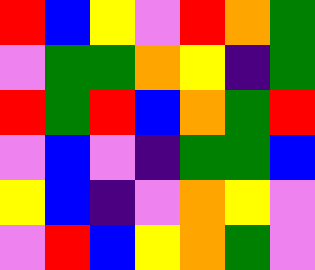[["red", "blue", "yellow", "violet", "red", "orange", "green"], ["violet", "green", "green", "orange", "yellow", "indigo", "green"], ["red", "green", "red", "blue", "orange", "green", "red"], ["violet", "blue", "violet", "indigo", "green", "green", "blue"], ["yellow", "blue", "indigo", "violet", "orange", "yellow", "violet"], ["violet", "red", "blue", "yellow", "orange", "green", "violet"]]